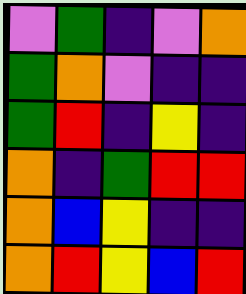[["violet", "green", "indigo", "violet", "orange"], ["green", "orange", "violet", "indigo", "indigo"], ["green", "red", "indigo", "yellow", "indigo"], ["orange", "indigo", "green", "red", "red"], ["orange", "blue", "yellow", "indigo", "indigo"], ["orange", "red", "yellow", "blue", "red"]]